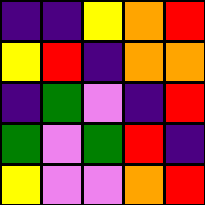[["indigo", "indigo", "yellow", "orange", "red"], ["yellow", "red", "indigo", "orange", "orange"], ["indigo", "green", "violet", "indigo", "red"], ["green", "violet", "green", "red", "indigo"], ["yellow", "violet", "violet", "orange", "red"]]